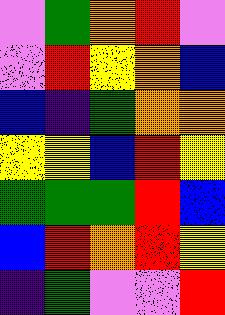[["violet", "green", "orange", "red", "violet"], ["violet", "red", "yellow", "orange", "blue"], ["blue", "indigo", "green", "orange", "orange"], ["yellow", "yellow", "blue", "red", "yellow"], ["green", "green", "green", "red", "blue"], ["blue", "red", "orange", "red", "yellow"], ["indigo", "green", "violet", "violet", "red"]]